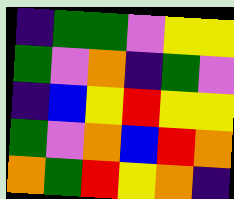[["indigo", "green", "green", "violet", "yellow", "yellow"], ["green", "violet", "orange", "indigo", "green", "violet"], ["indigo", "blue", "yellow", "red", "yellow", "yellow"], ["green", "violet", "orange", "blue", "red", "orange"], ["orange", "green", "red", "yellow", "orange", "indigo"]]